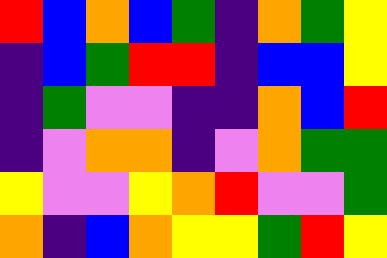[["red", "blue", "orange", "blue", "green", "indigo", "orange", "green", "yellow"], ["indigo", "blue", "green", "red", "red", "indigo", "blue", "blue", "yellow"], ["indigo", "green", "violet", "violet", "indigo", "indigo", "orange", "blue", "red"], ["indigo", "violet", "orange", "orange", "indigo", "violet", "orange", "green", "green"], ["yellow", "violet", "violet", "yellow", "orange", "red", "violet", "violet", "green"], ["orange", "indigo", "blue", "orange", "yellow", "yellow", "green", "red", "yellow"]]